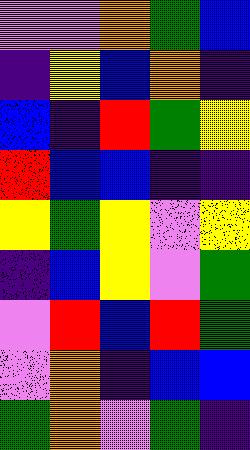[["violet", "violet", "orange", "green", "blue"], ["indigo", "yellow", "blue", "orange", "indigo"], ["blue", "indigo", "red", "green", "yellow"], ["red", "blue", "blue", "indigo", "indigo"], ["yellow", "green", "yellow", "violet", "yellow"], ["indigo", "blue", "yellow", "violet", "green"], ["violet", "red", "blue", "red", "green"], ["violet", "orange", "indigo", "blue", "blue"], ["green", "orange", "violet", "green", "indigo"]]